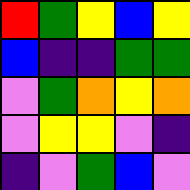[["red", "green", "yellow", "blue", "yellow"], ["blue", "indigo", "indigo", "green", "green"], ["violet", "green", "orange", "yellow", "orange"], ["violet", "yellow", "yellow", "violet", "indigo"], ["indigo", "violet", "green", "blue", "violet"]]